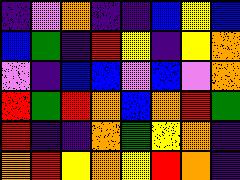[["indigo", "violet", "orange", "indigo", "indigo", "blue", "yellow", "blue"], ["blue", "green", "indigo", "red", "yellow", "indigo", "yellow", "orange"], ["violet", "indigo", "blue", "blue", "violet", "blue", "violet", "orange"], ["red", "green", "red", "orange", "blue", "orange", "red", "green"], ["red", "indigo", "indigo", "orange", "green", "yellow", "orange", "indigo"], ["orange", "red", "yellow", "orange", "yellow", "red", "orange", "indigo"]]